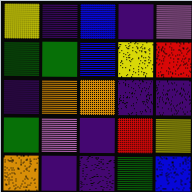[["yellow", "indigo", "blue", "indigo", "violet"], ["green", "green", "blue", "yellow", "red"], ["indigo", "orange", "orange", "indigo", "indigo"], ["green", "violet", "indigo", "red", "yellow"], ["orange", "indigo", "indigo", "green", "blue"]]